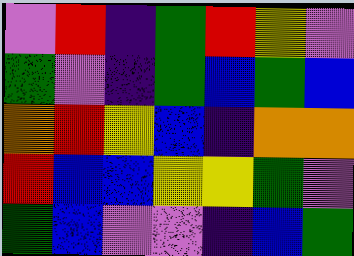[["violet", "red", "indigo", "green", "red", "yellow", "violet"], ["green", "violet", "indigo", "green", "blue", "green", "blue"], ["orange", "red", "yellow", "blue", "indigo", "orange", "orange"], ["red", "blue", "blue", "yellow", "yellow", "green", "violet"], ["green", "blue", "violet", "violet", "indigo", "blue", "green"]]